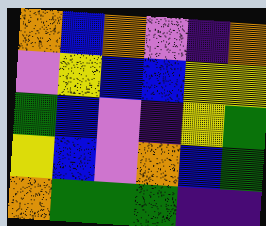[["orange", "blue", "orange", "violet", "indigo", "orange"], ["violet", "yellow", "blue", "blue", "yellow", "yellow"], ["green", "blue", "violet", "indigo", "yellow", "green"], ["yellow", "blue", "violet", "orange", "blue", "green"], ["orange", "green", "green", "green", "indigo", "indigo"]]